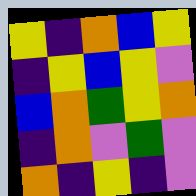[["yellow", "indigo", "orange", "blue", "yellow"], ["indigo", "yellow", "blue", "yellow", "violet"], ["blue", "orange", "green", "yellow", "orange"], ["indigo", "orange", "violet", "green", "violet"], ["orange", "indigo", "yellow", "indigo", "violet"]]